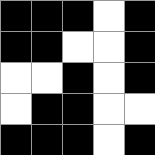[["black", "black", "black", "white", "black"], ["black", "black", "white", "white", "black"], ["white", "white", "black", "white", "black"], ["white", "black", "black", "white", "white"], ["black", "black", "black", "white", "black"]]